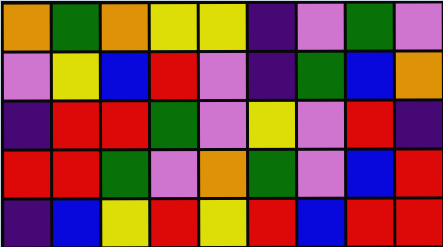[["orange", "green", "orange", "yellow", "yellow", "indigo", "violet", "green", "violet"], ["violet", "yellow", "blue", "red", "violet", "indigo", "green", "blue", "orange"], ["indigo", "red", "red", "green", "violet", "yellow", "violet", "red", "indigo"], ["red", "red", "green", "violet", "orange", "green", "violet", "blue", "red"], ["indigo", "blue", "yellow", "red", "yellow", "red", "blue", "red", "red"]]